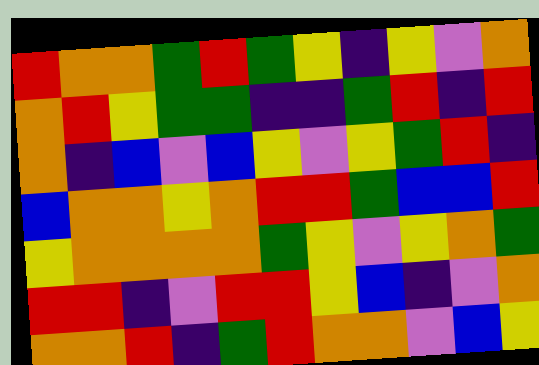[["red", "orange", "orange", "green", "red", "green", "yellow", "indigo", "yellow", "violet", "orange"], ["orange", "red", "yellow", "green", "green", "indigo", "indigo", "green", "red", "indigo", "red"], ["orange", "indigo", "blue", "violet", "blue", "yellow", "violet", "yellow", "green", "red", "indigo"], ["blue", "orange", "orange", "yellow", "orange", "red", "red", "green", "blue", "blue", "red"], ["yellow", "orange", "orange", "orange", "orange", "green", "yellow", "violet", "yellow", "orange", "green"], ["red", "red", "indigo", "violet", "red", "red", "yellow", "blue", "indigo", "violet", "orange"], ["orange", "orange", "red", "indigo", "green", "red", "orange", "orange", "violet", "blue", "yellow"]]